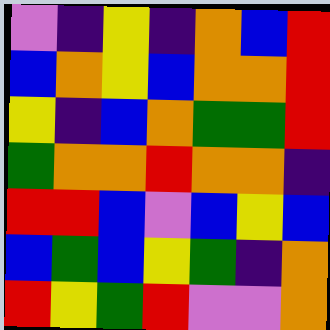[["violet", "indigo", "yellow", "indigo", "orange", "blue", "red"], ["blue", "orange", "yellow", "blue", "orange", "orange", "red"], ["yellow", "indigo", "blue", "orange", "green", "green", "red"], ["green", "orange", "orange", "red", "orange", "orange", "indigo"], ["red", "red", "blue", "violet", "blue", "yellow", "blue"], ["blue", "green", "blue", "yellow", "green", "indigo", "orange"], ["red", "yellow", "green", "red", "violet", "violet", "orange"]]